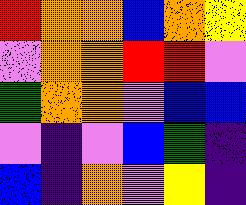[["red", "orange", "orange", "blue", "orange", "yellow"], ["violet", "orange", "orange", "red", "red", "violet"], ["green", "orange", "orange", "violet", "blue", "blue"], ["violet", "indigo", "violet", "blue", "green", "indigo"], ["blue", "indigo", "orange", "violet", "yellow", "indigo"]]